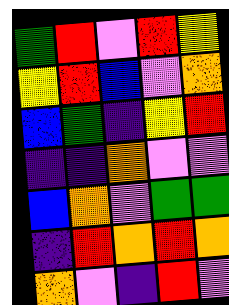[["green", "red", "violet", "red", "yellow"], ["yellow", "red", "blue", "violet", "orange"], ["blue", "green", "indigo", "yellow", "red"], ["indigo", "indigo", "orange", "violet", "violet"], ["blue", "orange", "violet", "green", "green"], ["indigo", "red", "orange", "red", "orange"], ["orange", "violet", "indigo", "red", "violet"]]